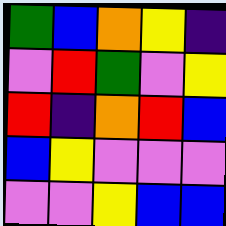[["green", "blue", "orange", "yellow", "indigo"], ["violet", "red", "green", "violet", "yellow"], ["red", "indigo", "orange", "red", "blue"], ["blue", "yellow", "violet", "violet", "violet"], ["violet", "violet", "yellow", "blue", "blue"]]